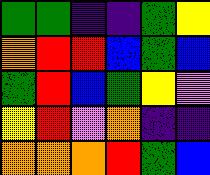[["green", "green", "indigo", "indigo", "green", "yellow"], ["orange", "red", "red", "blue", "green", "blue"], ["green", "red", "blue", "green", "yellow", "violet"], ["yellow", "red", "violet", "orange", "indigo", "indigo"], ["orange", "orange", "orange", "red", "green", "blue"]]